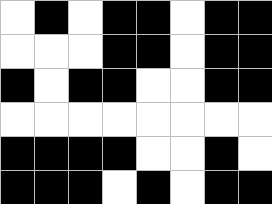[["white", "black", "white", "black", "black", "white", "black", "black"], ["white", "white", "white", "black", "black", "white", "black", "black"], ["black", "white", "black", "black", "white", "white", "black", "black"], ["white", "white", "white", "white", "white", "white", "white", "white"], ["black", "black", "black", "black", "white", "white", "black", "white"], ["black", "black", "black", "white", "black", "white", "black", "black"]]